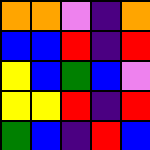[["orange", "orange", "violet", "indigo", "orange"], ["blue", "blue", "red", "indigo", "red"], ["yellow", "blue", "green", "blue", "violet"], ["yellow", "yellow", "red", "indigo", "red"], ["green", "blue", "indigo", "red", "blue"]]